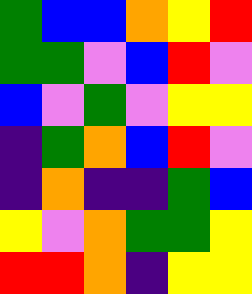[["green", "blue", "blue", "orange", "yellow", "red"], ["green", "green", "violet", "blue", "red", "violet"], ["blue", "violet", "green", "violet", "yellow", "yellow"], ["indigo", "green", "orange", "blue", "red", "violet"], ["indigo", "orange", "indigo", "indigo", "green", "blue"], ["yellow", "violet", "orange", "green", "green", "yellow"], ["red", "red", "orange", "indigo", "yellow", "yellow"]]